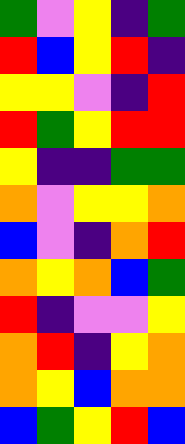[["green", "violet", "yellow", "indigo", "green"], ["red", "blue", "yellow", "red", "indigo"], ["yellow", "yellow", "violet", "indigo", "red"], ["red", "green", "yellow", "red", "red"], ["yellow", "indigo", "indigo", "green", "green"], ["orange", "violet", "yellow", "yellow", "orange"], ["blue", "violet", "indigo", "orange", "red"], ["orange", "yellow", "orange", "blue", "green"], ["red", "indigo", "violet", "violet", "yellow"], ["orange", "red", "indigo", "yellow", "orange"], ["orange", "yellow", "blue", "orange", "orange"], ["blue", "green", "yellow", "red", "blue"]]